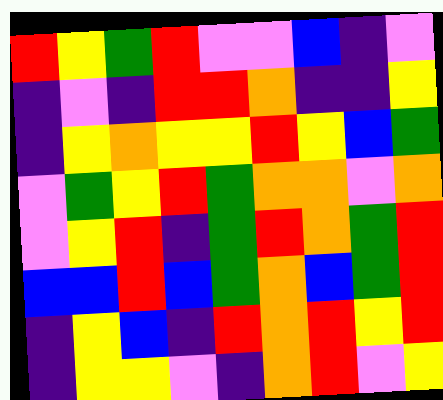[["red", "yellow", "green", "red", "violet", "violet", "blue", "indigo", "violet"], ["indigo", "violet", "indigo", "red", "red", "orange", "indigo", "indigo", "yellow"], ["indigo", "yellow", "orange", "yellow", "yellow", "red", "yellow", "blue", "green"], ["violet", "green", "yellow", "red", "green", "orange", "orange", "violet", "orange"], ["violet", "yellow", "red", "indigo", "green", "red", "orange", "green", "red"], ["blue", "blue", "red", "blue", "green", "orange", "blue", "green", "red"], ["indigo", "yellow", "blue", "indigo", "red", "orange", "red", "yellow", "red"], ["indigo", "yellow", "yellow", "violet", "indigo", "orange", "red", "violet", "yellow"]]